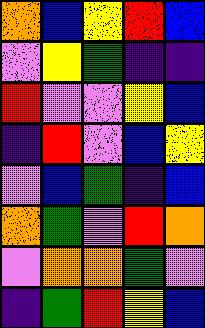[["orange", "blue", "yellow", "red", "blue"], ["violet", "yellow", "green", "indigo", "indigo"], ["red", "violet", "violet", "yellow", "blue"], ["indigo", "red", "violet", "blue", "yellow"], ["violet", "blue", "green", "indigo", "blue"], ["orange", "green", "violet", "red", "orange"], ["violet", "orange", "orange", "green", "violet"], ["indigo", "green", "red", "yellow", "blue"]]